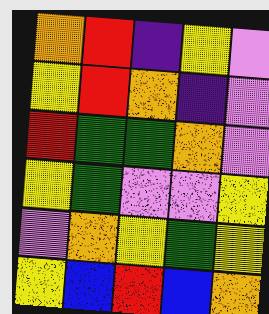[["orange", "red", "indigo", "yellow", "violet"], ["yellow", "red", "orange", "indigo", "violet"], ["red", "green", "green", "orange", "violet"], ["yellow", "green", "violet", "violet", "yellow"], ["violet", "orange", "yellow", "green", "yellow"], ["yellow", "blue", "red", "blue", "orange"]]